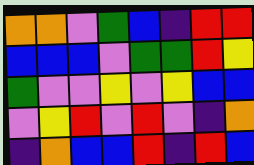[["orange", "orange", "violet", "green", "blue", "indigo", "red", "red"], ["blue", "blue", "blue", "violet", "green", "green", "red", "yellow"], ["green", "violet", "violet", "yellow", "violet", "yellow", "blue", "blue"], ["violet", "yellow", "red", "violet", "red", "violet", "indigo", "orange"], ["indigo", "orange", "blue", "blue", "red", "indigo", "red", "blue"]]